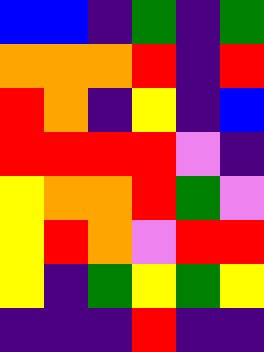[["blue", "blue", "indigo", "green", "indigo", "green"], ["orange", "orange", "orange", "red", "indigo", "red"], ["red", "orange", "indigo", "yellow", "indigo", "blue"], ["red", "red", "red", "red", "violet", "indigo"], ["yellow", "orange", "orange", "red", "green", "violet"], ["yellow", "red", "orange", "violet", "red", "red"], ["yellow", "indigo", "green", "yellow", "green", "yellow"], ["indigo", "indigo", "indigo", "red", "indigo", "indigo"]]